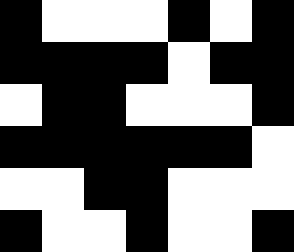[["black", "white", "white", "white", "black", "white", "black"], ["black", "black", "black", "black", "white", "black", "black"], ["white", "black", "black", "white", "white", "white", "black"], ["black", "black", "black", "black", "black", "black", "white"], ["white", "white", "black", "black", "white", "white", "white"], ["black", "white", "white", "black", "white", "white", "black"]]